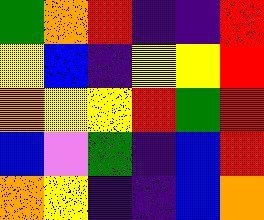[["green", "orange", "red", "indigo", "indigo", "red"], ["yellow", "blue", "indigo", "yellow", "yellow", "red"], ["orange", "yellow", "yellow", "red", "green", "red"], ["blue", "violet", "green", "indigo", "blue", "red"], ["orange", "yellow", "indigo", "indigo", "blue", "orange"]]